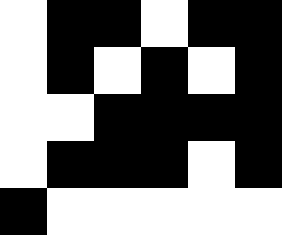[["white", "black", "black", "white", "black", "black"], ["white", "black", "white", "black", "white", "black"], ["white", "white", "black", "black", "black", "black"], ["white", "black", "black", "black", "white", "black"], ["black", "white", "white", "white", "white", "white"]]